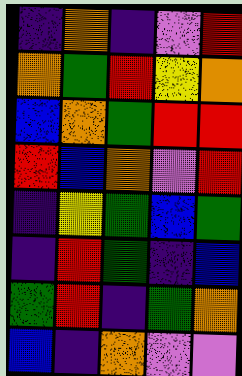[["indigo", "orange", "indigo", "violet", "red"], ["orange", "green", "red", "yellow", "orange"], ["blue", "orange", "green", "red", "red"], ["red", "blue", "orange", "violet", "red"], ["indigo", "yellow", "green", "blue", "green"], ["indigo", "red", "green", "indigo", "blue"], ["green", "red", "indigo", "green", "orange"], ["blue", "indigo", "orange", "violet", "violet"]]